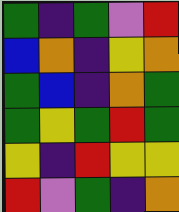[["green", "indigo", "green", "violet", "red"], ["blue", "orange", "indigo", "yellow", "orange"], ["green", "blue", "indigo", "orange", "green"], ["green", "yellow", "green", "red", "green"], ["yellow", "indigo", "red", "yellow", "yellow"], ["red", "violet", "green", "indigo", "orange"]]